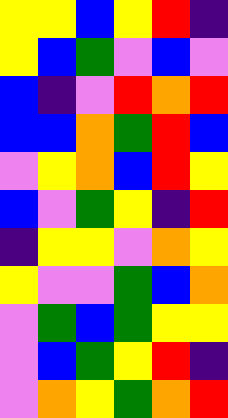[["yellow", "yellow", "blue", "yellow", "red", "indigo"], ["yellow", "blue", "green", "violet", "blue", "violet"], ["blue", "indigo", "violet", "red", "orange", "red"], ["blue", "blue", "orange", "green", "red", "blue"], ["violet", "yellow", "orange", "blue", "red", "yellow"], ["blue", "violet", "green", "yellow", "indigo", "red"], ["indigo", "yellow", "yellow", "violet", "orange", "yellow"], ["yellow", "violet", "violet", "green", "blue", "orange"], ["violet", "green", "blue", "green", "yellow", "yellow"], ["violet", "blue", "green", "yellow", "red", "indigo"], ["violet", "orange", "yellow", "green", "orange", "red"]]